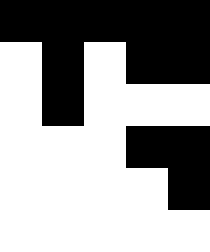[["black", "black", "black", "black", "black"], ["white", "black", "white", "black", "black"], ["white", "black", "white", "white", "white"], ["white", "white", "white", "black", "black"], ["white", "white", "white", "white", "black"], ["white", "white", "white", "white", "white"]]